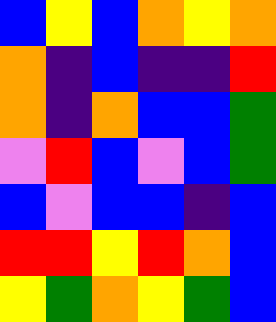[["blue", "yellow", "blue", "orange", "yellow", "orange"], ["orange", "indigo", "blue", "indigo", "indigo", "red"], ["orange", "indigo", "orange", "blue", "blue", "green"], ["violet", "red", "blue", "violet", "blue", "green"], ["blue", "violet", "blue", "blue", "indigo", "blue"], ["red", "red", "yellow", "red", "orange", "blue"], ["yellow", "green", "orange", "yellow", "green", "blue"]]